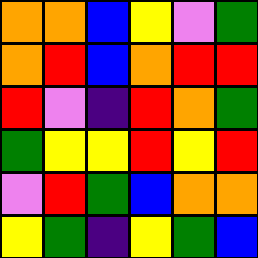[["orange", "orange", "blue", "yellow", "violet", "green"], ["orange", "red", "blue", "orange", "red", "red"], ["red", "violet", "indigo", "red", "orange", "green"], ["green", "yellow", "yellow", "red", "yellow", "red"], ["violet", "red", "green", "blue", "orange", "orange"], ["yellow", "green", "indigo", "yellow", "green", "blue"]]